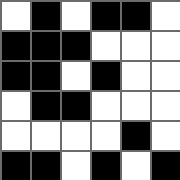[["white", "black", "white", "black", "black", "white"], ["black", "black", "black", "white", "white", "white"], ["black", "black", "white", "black", "white", "white"], ["white", "black", "black", "white", "white", "white"], ["white", "white", "white", "white", "black", "white"], ["black", "black", "white", "black", "white", "black"]]